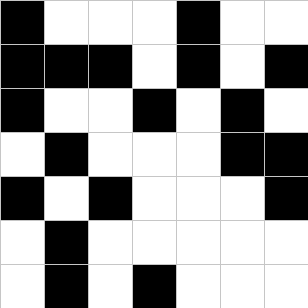[["black", "white", "white", "white", "black", "white", "white"], ["black", "black", "black", "white", "black", "white", "black"], ["black", "white", "white", "black", "white", "black", "white"], ["white", "black", "white", "white", "white", "black", "black"], ["black", "white", "black", "white", "white", "white", "black"], ["white", "black", "white", "white", "white", "white", "white"], ["white", "black", "white", "black", "white", "white", "white"]]